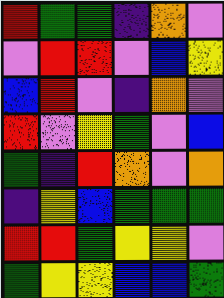[["red", "green", "green", "indigo", "orange", "violet"], ["violet", "red", "red", "violet", "blue", "yellow"], ["blue", "red", "violet", "indigo", "orange", "violet"], ["red", "violet", "yellow", "green", "violet", "blue"], ["green", "indigo", "red", "orange", "violet", "orange"], ["indigo", "yellow", "blue", "green", "green", "green"], ["red", "red", "green", "yellow", "yellow", "violet"], ["green", "yellow", "yellow", "blue", "blue", "green"]]